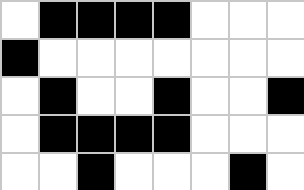[["white", "black", "black", "black", "black", "white", "white", "white"], ["black", "white", "white", "white", "white", "white", "white", "white"], ["white", "black", "white", "white", "black", "white", "white", "black"], ["white", "black", "black", "black", "black", "white", "white", "white"], ["white", "white", "black", "white", "white", "white", "black", "white"]]